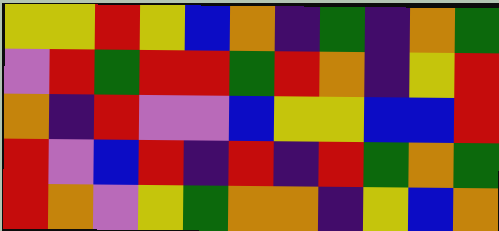[["yellow", "yellow", "red", "yellow", "blue", "orange", "indigo", "green", "indigo", "orange", "green"], ["violet", "red", "green", "red", "red", "green", "red", "orange", "indigo", "yellow", "red"], ["orange", "indigo", "red", "violet", "violet", "blue", "yellow", "yellow", "blue", "blue", "red"], ["red", "violet", "blue", "red", "indigo", "red", "indigo", "red", "green", "orange", "green"], ["red", "orange", "violet", "yellow", "green", "orange", "orange", "indigo", "yellow", "blue", "orange"]]